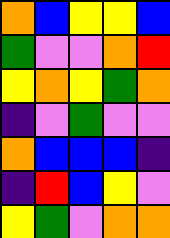[["orange", "blue", "yellow", "yellow", "blue"], ["green", "violet", "violet", "orange", "red"], ["yellow", "orange", "yellow", "green", "orange"], ["indigo", "violet", "green", "violet", "violet"], ["orange", "blue", "blue", "blue", "indigo"], ["indigo", "red", "blue", "yellow", "violet"], ["yellow", "green", "violet", "orange", "orange"]]